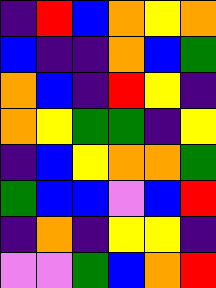[["indigo", "red", "blue", "orange", "yellow", "orange"], ["blue", "indigo", "indigo", "orange", "blue", "green"], ["orange", "blue", "indigo", "red", "yellow", "indigo"], ["orange", "yellow", "green", "green", "indigo", "yellow"], ["indigo", "blue", "yellow", "orange", "orange", "green"], ["green", "blue", "blue", "violet", "blue", "red"], ["indigo", "orange", "indigo", "yellow", "yellow", "indigo"], ["violet", "violet", "green", "blue", "orange", "red"]]